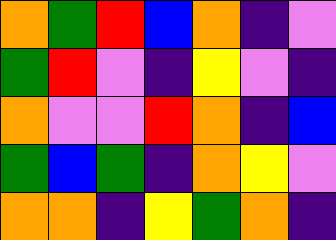[["orange", "green", "red", "blue", "orange", "indigo", "violet"], ["green", "red", "violet", "indigo", "yellow", "violet", "indigo"], ["orange", "violet", "violet", "red", "orange", "indigo", "blue"], ["green", "blue", "green", "indigo", "orange", "yellow", "violet"], ["orange", "orange", "indigo", "yellow", "green", "orange", "indigo"]]